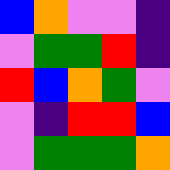[["blue", "orange", "violet", "violet", "indigo"], ["violet", "green", "green", "red", "indigo"], ["red", "blue", "orange", "green", "violet"], ["violet", "indigo", "red", "red", "blue"], ["violet", "green", "green", "green", "orange"]]